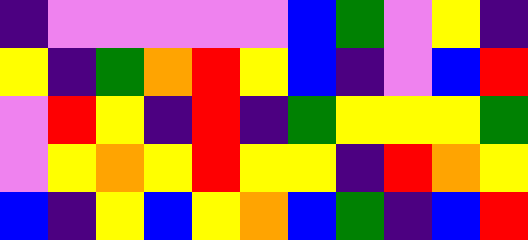[["indigo", "violet", "violet", "violet", "violet", "violet", "blue", "green", "violet", "yellow", "indigo"], ["yellow", "indigo", "green", "orange", "red", "yellow", "blue", "indigo", "violet", "blue", "red"], ["violet", "red", "yellow", "indigo", "red", "indigo", "green", "yellow", "yellow", "yellow", "green"], ["violet", "yellow", "orange", "yellow", "red", "yellow", "yellow", "indigo", "red", "orange", "yellow"], ["blue", "indigo", "yellow", "blue", "yellow", "orange", "blue", "green", "indigo", "blue", "red"]]